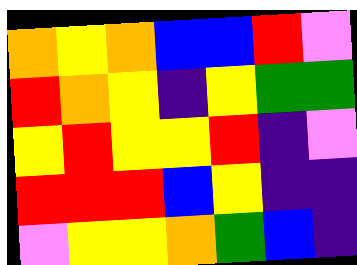[["orange", "yellow", "orange", "blue", "blue", "red", "violet"], ["red", "orange", "yellow", "indigo", "yellow", "green", "green"], ["yellow", "red", "yellow", "yellow", "red", "indigo", "violet"], ["red", "red", "red", "blue", "yellow", "indigo", "indigo"], ["violet", "yellow", "yellow", "orange", "green", "blue", "indigo"]]